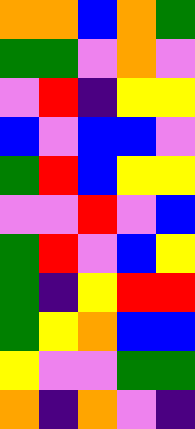[["orange", "orange", "blue", "orange", "green"], ["green", "green", "violet", "orange", "violet"], ["violet", "red", "indigo", "yellow", "yellow"], ["blue", "violet", "blue", "blue", "violet"], ["green", "red", "blue", "yellow", "yellow"], ["violet", "violet", "red", "violet", "blue"], ["green", "red", "violet", "blue", "yellow"], ["green", "indigo", "yellow", "red", "red"], ["green", "yellow", "orange", "blue", "blue"], ["yellow", "violet", "violet", "green", "green"], ["orange", "indigo", "orange", "violet", "indigo"]]